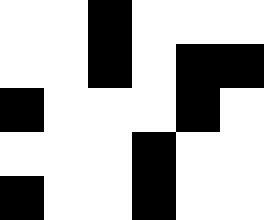[["white", "white", "black", "white", "white", "white"], ["white", "white", "black", "white", "black", "black"], ["black", "white", "white", "white", "black", "white"], ["white", "white", "white", "black", "white", "white"], ["black", "white", "white", "black", "white", "white"]]